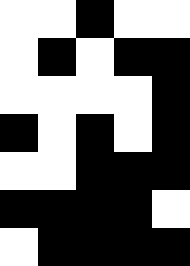[["white", "white", "black", "white", "white"], ["white", "black", "white", "black", "black"], ["white", "white", "white", "white", "black"], ["black", "white", "black", "white", "black"], ["white", "white", "black", "black", "black"], ["black", "black", "black", "black", "white"], ["white", "black", "black", "black", "black"]]